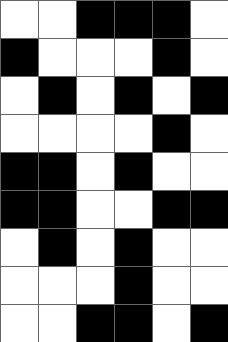[["white", "white", "black", "black", "black", "white"], ["black", "white", "white", "white", "black", "white"], ["white", "black", "white", "black", "white", "black"], ["white", "white", "white", "white", "black", "white"], ["black", "black", "white", "black", "white", "white"], ["black", "black", "white", "white", "black", "black"], ["white", "black", "white", "black", "white", "white"], ["white", "white", "white", "black", "white", "white"], ["white", "white", "black", "black", "white", "black"]]